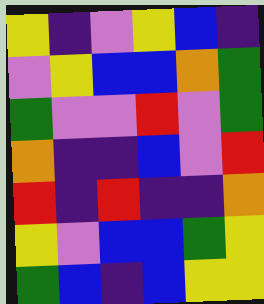[["yellow", "indigo", "violet", "yellow", "blue", "indigo"], ["violet", "yellow", "blue", "blue", "orange", "green"], ["green", "violet", "violet", "red", "violet", "green"], ["orange", "indigo", "indigo", "blue", "violet", "red"], ["red", "indigo", "red", "indigo", "indigo", "orange"], ["yellow", "violet", "blue", "blue", "green", "yellow"], ["green", "blue", "indigo", "blue", "yellow", "yellow"]]